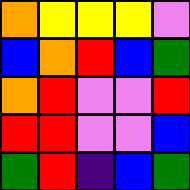[["orange", "yellow", "yellow", "yellow", "violet"], ["blue", "orange", "red", "blue", "green"], ["orange", "red", "violet", "violet", "red"], ["red", "red", "violet", "violet", "blue"], ["green", "red", "indigo", "blue", "green"]]